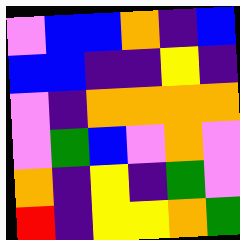[["violet", "blue", "blue", "orange", "indigo", "blue"], ["blue", "blue", "indigo", "indigo", "yellow", "indigo"], ["violet", "indigo", "orange", "orange", "orange", "orange"], ["violet", "green", "blue", "violet", "orange", "violet"], ["orange", "indigo", "yellow", "indigo", "green", "violet"], ["red", "indigo", "yellow", "yellow", "orange", "green"]]